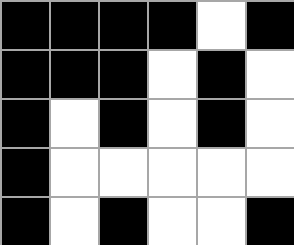[["black", "black", "black", "black", "white", "black"], ["black", "black", "black", "white", "black", "white"], ["black", "white", "black", "white", "black", "white"], ["black", "white", "white", "white", "white", "white"], ["black", "white", "black", "white", "white", "black"]]